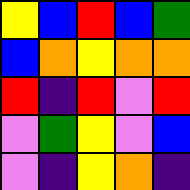[["yellow", "blue", "red", "blue", "green"], ["blue", "orange", "yellow", "orange", "orange"], ["red", "indigo", "red", "violet", "red"], ["violet", "green", "yellow", "violet", "blue"], ["violet", "indigo", "yellow", "orange", "indigo"]]